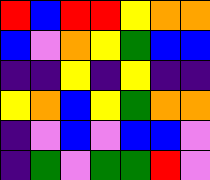[["red", "blue", "red", "red", "yellow", "orange", "orange"], ["blue", "violet", "orange", "yellow", "green", "blue", "blue"], ["indigo", "indigo", "yellow", "indigo", "yellow", "indigo", "indigo"], ["yellow", "orange", "blue", "yellow", "green", "orange", "orange"], ["indigo", "violet", "blue", "violet", "blue", "blue", "violet"], ["indigo", "green", "violet", "green", "green", "red", "violet"]]